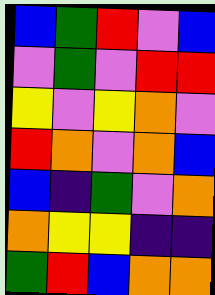[["blue", "green", "red", "violet", "blue"], ["violet", "green", "violet", "red", "red"], ["yellow", "violet", "yellow", "orange", "violet"], ["red", "orange", "violet", "orange", "blue"], ["blue", "indigo", "green", "violet", "orange"], ["orange", "yellow", "yellow", "indigo", "indigo"], ["green", "red", "blue", "orange", "orange"]]